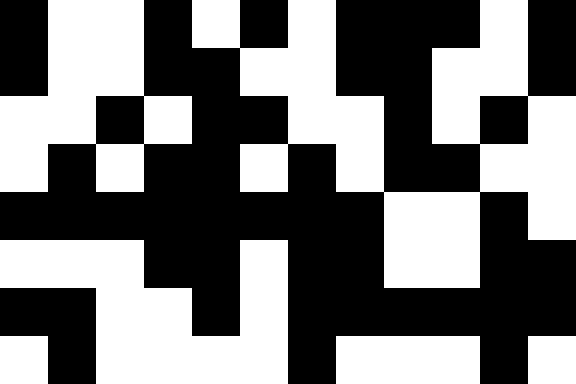[["black", "white", "white", "black", "white", "black", "white", "black", "black", "black", "white", "black"], ["black", "white", "white", "black", "black", "white", "white", "black", "black", "white", "white", "black"], ["white", "white", "black", "white", "black", "black", "white", "white", "black", "white", "black", "white"], ["white", "black", "white", "black", "black", "white", "black", "white", "black", "black", "white", "white"], ["black", "black", "black", "black", "black", "black", "black", "black", "white", "white", "black", "white"], ["white", "white", "white", "black", "black", "white", "black", "black", "white", "white", "black", "black"], ["black", "black", "white", "white", "black", "white", "black", "black", "black", "black", "black", "black"], ["white", "black", "white", "white", "white", "white", "black", "white", "white", "white", "black", "white"]]